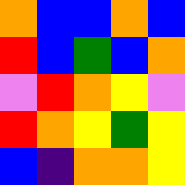[["orange", "blue", "blue", "orange", "blue"], ["red", "blue", "green", "blue", "orange"], ["violet", "red", "orange", "yellow", "violet"], ["red", "orange", "yellow", "green", "yellow"], ["blue", "indigo", "orange", "orange", "yellow"]]